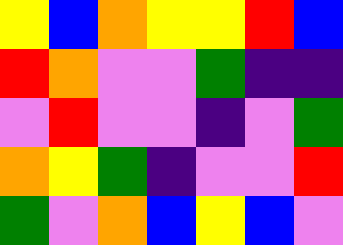[["yellow", "blue", "orange", "yellow", "yellow", "red", "blue"], ["red", "orange", "violet", "violet", "green", "indigo", "indigo"], ["violet", "red", "violet", "violet", "indigo", "violet", "green"], ["orange", "yellow", "green", "indigo", "violet", "violet", "red"], ["green", "violet", "orange", "blue", "yellow", "blue", "violet"]]